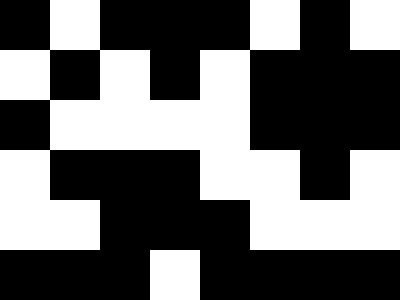[["black", "white", "black", "black", "black", "white", "black", "white"], ["white", "black", "white", "black", "white", "black", "black", "black"], ["black", "white", "white", "white", "white", "black", "black", "black"], ["white", "black", "black", "black", "white", "white", "black", "white"], ["white", "white", "black", "black", "black", "white", "white", "white"], ["black", "black", "black", "white", "black", "black", "black", "black"]]